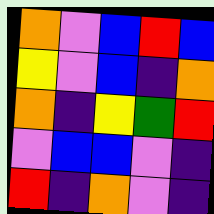[["orange", "violet", "blue", "red", "blue"], ["yellow", "violet", "blue", "indigo", "orange"], ["orange", "indigo", "yellow", "green", "red"], ["violet", "blue", "blue", "violet", "indigo"], ["red", "indigo", "orange", "violet", "indigo"]]